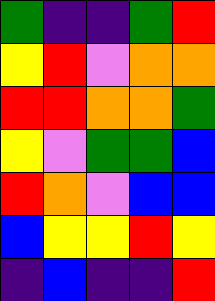[["green", "indigo", "indigo", "green", "red"], ["yellow", "red", "violet", "orange", "orange"], ["red", "red", "orange", "orange", "green"], ["yellow", "violet", "green", "green", "blue"], ["red", "orange", "violet", "blue", "blue"], ["blue", "yellow", "yellow", "red", "yellow"], ["indigo", "blue", "indigo", "indigo", "red"]]